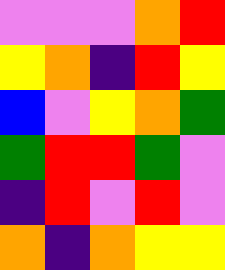[["violet", "violet", "violet", "orange", "red"], ["yellow", "orange", "indigo", "red", "yellow"], ["blue", "violet", "yellow", "orange", "green"], ["green", "red", "red", "green", "violet"], ["indigo", "red", "violet", "red", "violet"], ["orange", "indigo", "orange", "yellow", "yellow"]]